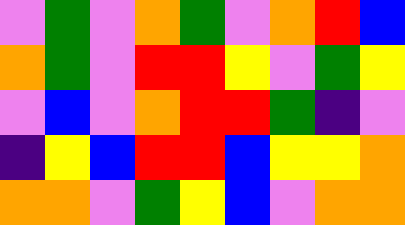[["violet", "green", "violet", "orange", "green", "violet", "orange", "red", "blue"], ["orange", "green", "violet", "red", "red", "yellow", "violet", "green", "yellow"], ["violet", "blue", "violet", "orange", "red", "red", "green", "indigo", "violet"], ["indigo", "yellow", "blue", "red", "red", "blue", "yellow", "yellow", "orange"], ["orange", "orange", "violet", "green", "yellow", "blue", "violet", "orange", "orange"]]